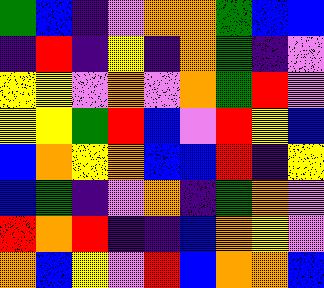[["green", "blue", "indigo", "violet", "orange", "orange", "green", "blue", "blue"], ["indigo", "red", "indigo", "yellow", "indigo", "orange", "green", "indigo", "violet"], ["yellow", "yellow", "violet", "orange", "violet", "orange", "green", "red", "violet"], ["yellow", "yellow", "green", "red", "blue", "violet", "red", "yellow", "blue"], ["blue", "orange", "yellow", "orange", "blue", "blue", "red", "indigo", "yellow"], ["blue", "green", "indigo", "violet", "orange", "indigo", "green", "orange", "violet"], ["red", "orange", "red", "indigo", "indigo", "blue", "orange", "yellow", "violet"], ["orange", "blue", "yellow", "violet", "red", "blue", "orange", "orange", "blue"]]